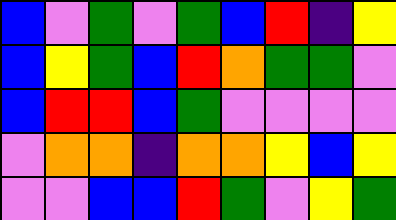[["blue", "violet", "green", "violet", "green", "blue", "red", "indigo", "yellow"], ["blue", "yellow", "green", "blue", "red", "orange", "green", "green", "violet"], ["blue", "red", "red", "blue", "green", "violet", "violet", "violet", "violet"], ["violet", "orange", "orange", "indigo", "orange", "orange", "yellow", "blue", "yellow"], ["violet", "violet", "blue", "blue", "red", "green", "violet", "yellow", "green"]]